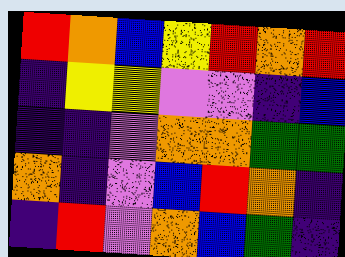[["red", "orange", "blue", "yellow", "red", "orange", "red"], ["indigo", "yellow", "yellow", "violet", "violet", "indigo", "blue"], ["indigo", "indigo", "violet", "orange", "orange", "green", "green"], ["orange", "indigo", "violet", "blue", "red", "orange", "indigo"], ["indigo", "red", "violet", "orange", "blue", "green", "indigo"]]